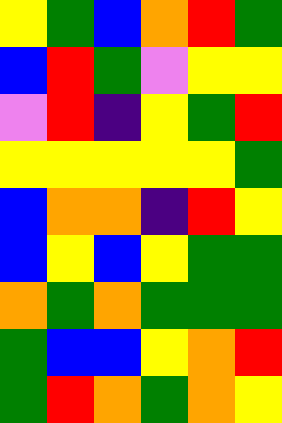[["yellow", "green", "blue", "orange", "red", "green"], ["blue", "red", "green", "violet", "yellow", "yellow"], ["violet", "red", "indigo", "yellow", "green", "red"], ["yellow", "yellow", "yellow", "yellow", "yellow", "green"], ["blue", "orange", "orange", "indigo", "red", "yellow"], ["blue", "yellow", "blue", "yellow", "green", "green"], ["orange", "green", "orange", "green", "green", "green"], ["green", "blue", "blue", "yellow", "orange", "red"], ["green", "red", "orange", "green", "orange", "yellow"]]